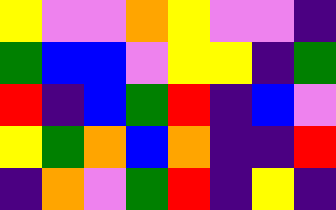[["yellow", "violet", "violet", "orange", "yellow", "violet", "violet", "indigo"], ["green", "blue", "blue", "violet", "yellow", "yellow", "indigo", "green"], ["red", "indigo", "blue", "green", "red", "indigo", "blue", "violet"], ["yellow", "green", "orange", "blue", "orange", "indigo", "indigo", "red"], ["indigo", "orange", "violet", "green", "red", "indigo", "yellow", "indigo"]]